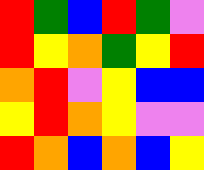[["red", "green", "blue", "red", "green", "violet"], ["red", "yellow", "orange", "green", "yellow", "red"], ["orange", "red", "violet", "yellow", "blue", "blue"], ["yellow", "red", "orange", "yellow", "violet", "violet"], ["red", "orange", "blue", "orange", "blue", "yellow"]]